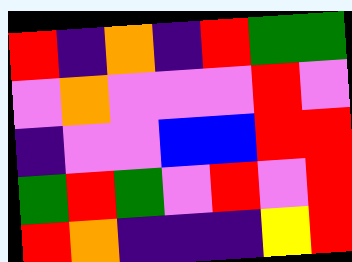[["red", "indigo", "orange", "indigo", "red", "green", "green"], ["violet", "orange", "violet", "violet", "violet", "red", "violet"], ["indigo", "violet", "violet", "blue", "blue", "red", "red"], ["green", "red", "green", "violet", "red", "violet", "red"], ["red", "orange", "indigo", "indigo", "indigo", "yellow", "red"]]